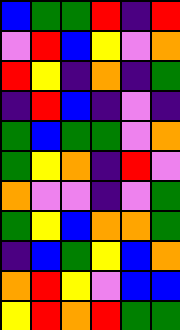[["blue", "green", "green", "red", "indigo", "red"], ["violet", "red", "blue", "yellow", "violet", "orange"], ["red", "yellow", "indigo", "orange", "indigo", "green"], ["indigo", "red", "blue", "indigo", "violet", "indigo"], ["green", "blue", "green", "green", "violet", "orange"], ["green", "yellow", "orange", "indigo", "red", "violet"], ["orange", "violet", "violet", "indigo", "violet", "green"], ["green", "yellow", "blue", "orange", "orange", "green"], ["indigo", "blue", "green", "yellow", "blue", "orange"], ["orange", "red", "yellow", "violet", "blue", "blue"], ["yellow", "red", "orange", "red", "green", "green"]]